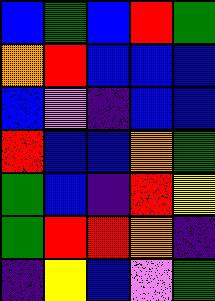[["blue", "green", "blue", "red", "green"], ["orange", "red", "blue", "blue", "blue"], ["blue", "violet", "indigo", "blue", "blue"], ["red", "blue", "blue", "orange", "green"], ["green", "blue", "indigo", "red", "yellow"], ["green", "red", "red", "orange", "indigo"], ["indigo", "yellow", "blue", "violet", "green"]]